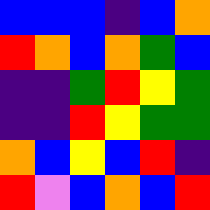[["blue", "blue", "blue", "indigo", "blue", "orange"], ["red", "orange", "blue", "orange", "green", "blue"], ["indigo", "indigo", "green", "red", "yellow", "green"], ["indigo", "indigo", "red", "yellow", "green", "green"], ["orange", "blue", "yellow", "blue", "red", "indigo"], ["red", "violet", "blue", "orange", "blue", "red"]]